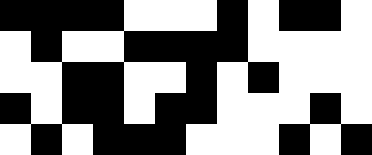[["black", "black", "black", "black", "white", "white", "white", "black", "white", "black", "black", "white"], ["white", "black", "white", "white", "black", "black", "black", "black", "white", "white", "white", "white"], ["white", "white", "black", "black", "white", "white", "black", "white", "black", "white", "white", "white"], ["black", "white", "black", "black", "white", "black", "black", "white", "white", "white", "black", "white"], ["white", "black", "white", "black", "black", "black", "white", "white", "white", "black", "white", "black"]]